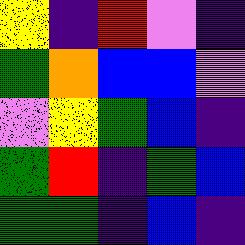[["yellow", "indigo", "red", "violet", "indigo"], ["green", "orange", "blue", "blue", "violet"], ["violet", "yellow", "green", "blue", "indigo"], ["green", "red", "indigo", "green", "blue"], ["green", "green", "indigo", "blue", "indigo"]]